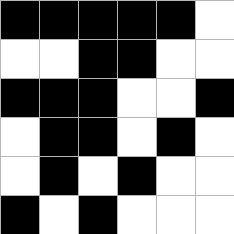[["black", "black", "black", "black", "black", "white"], ["white", "white", "black", "black", "white", "white"], ["black", "black", "black", "white", "white", "black"], ["white", "black", "black", "white", "black", "white"], ["white", "black", "white", "black", "white", "white"], ["black", "white", "black", "white", "white", "white"]]